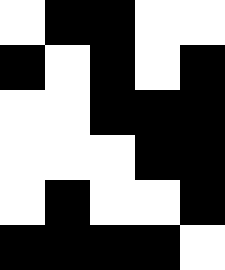[["white", "black", "black", "white", "white"], ["black", "white", "black", "white", "black"], ["white", "white", "black", "black", "black"], ["white", "white", "white", "black", "black"], ["white", "black", "white", "white", "black"], ["black", "black", "black", "black", "white"]]